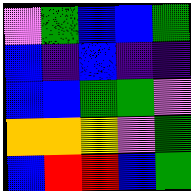[["violet", "green", "blue", "blue", "green"], ["blue", "indigo", "blue", "indigo", "indigo"], ["blue", "blue", "green", "green", "violet"], ["orange", "orange", "yellow", "violet", "green"], ["blue", "red", "red", "blue", "green"]]